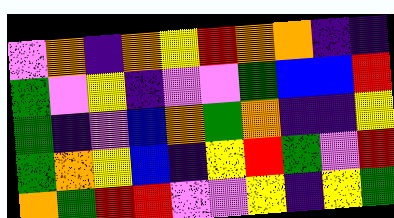[["violet", "orange", "indigo", "orange", "yellow", "red", "orange", "orange", "indigo", "indigo"], ["green", "violet", "yellow", "indigo", "violet", "violet", "green", "blue", "blue", "red"], ["green", "indigo", "violet", "blue", "orange", "green", "orange", "indigo", "indigo", "yellow"], ["green", "orange", "yellow", "blue", "indigo", "yellow", "red", "green", "violet", "red"], ["orange", "green", "red", "red", "violet", "violet", "yellow", "indigo", "yellow", "green"]]